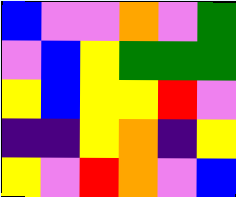[["blue", "violet", "violet", "orange", "violet", "green"], ["violet", "blue", "yellow", "green", "green", "green"], ["yellow", "blue", "yellow", "yellow", "red", "violet"], ["indigo", "indigo", "yellow", "orange", "indigo", "yellow"], ["yellow", "violet", "red", "orange", "violet", "blue"]]